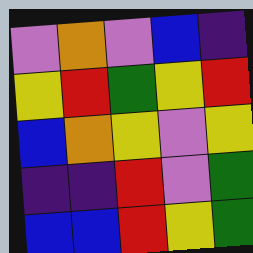[["violet", "orange", "violet", "blue", "indigo"], ["yellow", "red", "green", "yellow", "red"], ["blue", "orange", "yellow", "violet", "yellow"], ["indigo", "indigo", "red", "violet", "green"], ["blue", "blue", "red", "yellow", "green"]]